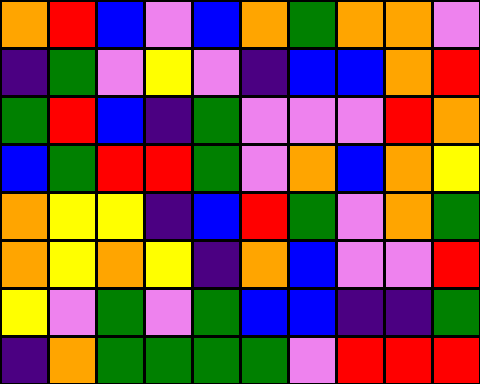[["orange", "red", "blue", "violet", "blue", "orange", "green", "orange", "orange", "violet"], ["indigo", "green", "violet", "yellow", "violet", "indigo", "blue", "blue", "orange", "red"], ["green", "red", "blue", "indigo", "green", "violet", "violet", "violet", "red", "orange"], ["blue", "green", "red", "red", "green", "violet", "orange", "blue", "orange", "yellow"], ["orange", "yellow", "yellow", "indigo", "blue", "red", "green", "violet", "orange", "green"], ["orange", "yellow", "orange", "yellow", "indigo", "orange", "blue", "violet", "violet", "red"], ["yellow", "violet", "green", "violet", "green", "blue", "blue", "indigo", "indigo", "green"], ["indigo", "orange", "green", "green", "green", "green", "violet", "red", "red", "red"]]